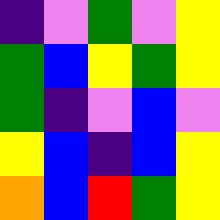[["indigo", "violet", "green", "violet", "yellow"], ["green", "blue", "yellow", "green", "yellow"], ["green", "indigo", "violet", "blue", "violet"], ["yellow", "blue", "indigo", "blue", "yellow"], ["orange", "blue", "red", "green", "yellow"]]